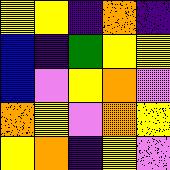[["yellow", "yellow", "indigo", "orange", "indigo"], ["blue", "indigo", "green", "yellow", "yellow"], ["blue", "violet", "yellow", "orange", "violet"], ["orange", "yellow", "violet", "orange", "yellow"], ["yellow", "orange", "indigo", "yellow", "violet"]]